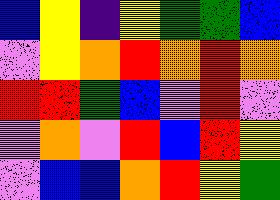[["blue", "yellow", "indigo", "yellow", "green", "green", "blue"], ["violet", "yellow", "orange", "red", "orange", "red", "orange"], ["red", "red", "green", "blue", "violet", "red", "violet"], ["violet", "orange", "violet", "red", "blue", "red", "yellow"], ["violet", "blue", "blue", "orange", "red", "yellow", "green"]]